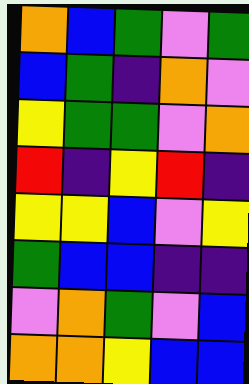[["orange", "blue", "green", "violet", "green"], ["blue", "green", "indigo", "orange", "violet"], ["yellow", "green", "green", "violet", "orange"], ["red", "indigo", "yellow", "red", "indigo"], ["yellow", "yellow", "blue", "violet", "yellow"], ["green", "blue", "blue", "indigo", "indigo"], ["violet", "orange", "green", "violet", "blue"], ["orange", "orange", "yellow", "blue", "blue"]]